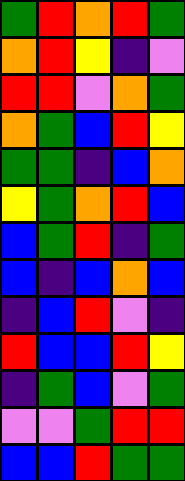[["green", "red", "orange", "red", "green"], ["orange", "red", "yellow", "indigo", "violet"], ["red", "red", "violet", "orange", "green"], ["orange", "green", "blue", "red", "yellow"], ["green", "green", "indigo", "blue", "orange"], ["yellow", "green", "orange", "red", "blue"], ["blue", "green", "red", "indigo", "green"], ["blue", "indigo", "blue", "orange", "blue"], ["indigo", "blue", "red", "violet", "indigo"], ["red", "blue", "blue", "red", "yellow"], ["indigo", "green", "blue", "violet", "green"], ["violet", "violet", "green", "red", "red"], ["blue", "blue", "red", "green", "green"]]